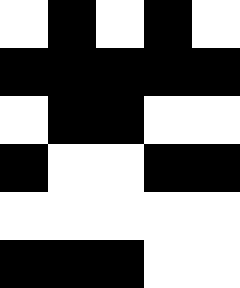[["white", "black", "white", "black", "white"], ["black", "black", "black", "black", "black"], ["white", "black", "black", "white", "white"], ["black", "white", "white", "black", "black"], ["white", "white", "white", "white", "white"], ["black", "black", "black", "white", "white"]]